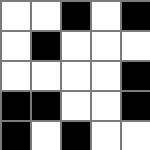[["white", "white", "black", "white", "black"], ["white", "black", "white", "white", "white"], ["white", "white", "white", "white", "black"], ["black", "black", "white", "white", "black"], ["black", "white", "black", "white", "white"]]